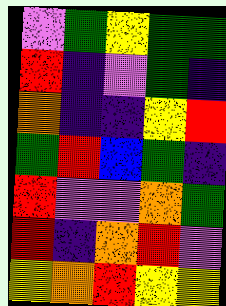[["violet", "green", "yellow", "green", "green"], ["red", "indigo", "violet", "green", "indigo"], ["orange", "indigo", "indigo", "yellow", "red"], ["green", "red", "blue", "green", "indigo"], ["red", "violet", "violet", "orange", "green"], ["red", "indigo", "orange", "red", "violet"], ["yellow", "orange", "red", "yellow", "yellow"]]